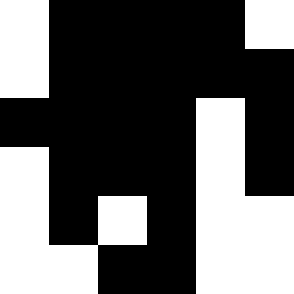[["white", "black", "black", "black", "black", "white"], ["white", "black", "black", "black", "black", "black"], ["black", "black", "black", "black", "white", "black"], ["white", "black", "black", "black", "white", "black"], ["white", "black", "white", "black", "white", "white"], ["white", "white", "black", "black", "white", "white"]]